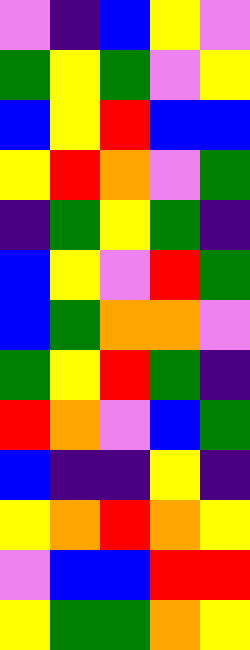[["violet", "indigo", "blue", "yellow", "violet"], ["green", "yellow", "green", "violet", "yellow"], ["blue", "yellow", "red", "blue", "blue"], ["yellow", "red", "orange", "violet", "green"], ["indigo", "green", "yellow", "green", "indigo"], ["blue", "yellow", "violet", "red", "green"], ["blue", "green", "orange", "orange", "violet"], ["green", "yellow", "red", "green", "indigo"], ["red", "orange", "violet", "blue", "green"], ["blue", "indigo", "indigo", "yellow", "indigo"], ["yellow", "orange", "red", "orange", "yellow"], ["violet", "blue", "blue", "red", "red"], ["yellow", "green", "green", "orange", "yellow"]]